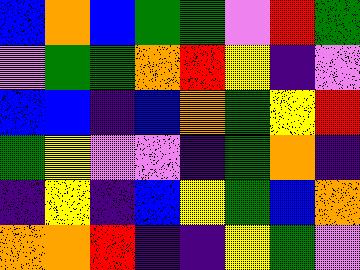[["blue", "orange", "blue", "green", "green", "violet", "red", "green"], ["violet", "green", "green", "orange", "red", "yellow", "indigo", "violet"], ["blue", "blue", "indigo", "blue", "orange", "green", "yellow", "red"], ["green", "yellow", "violet", "violet", "indigo", "green", "orange", "indigo"], ["indigo", "yellow", "indigo", "blue", "yellow", "green", "blue", "orange"], ["orange", "orange", "red", "indigo", "indigo", "yellow", "green", "violet"]]